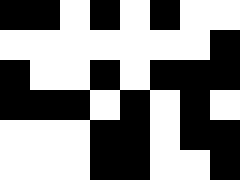[["black", "black", "white", "black", "white", "black", "white", "white"], ["white", "white", "white", "white", "white", "white", "white", "black"], ["black", "white", "white", "black", "white", "black", "black", "black"], ["black", "black", "black", "white", "black", "white", "black", "white"], ["white", "white", "white", "black", "black", "white", "black", "black"], ["white", "white", "white", "black", "black", "white", "white", "black"]]